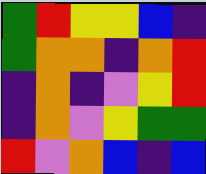[["green", "red", "yellow", "yellow", "blue", "indigo"], ["green", "orange", "orange", "indigo", "orange", "red"], ["indigo", "orange", "indigo", "violet", "yellow", "red"], ["indigo", "orange", "violet", "yellow", "green", "green"], ["red", "violet", "orange", "blue", "indigo", "blue"]]